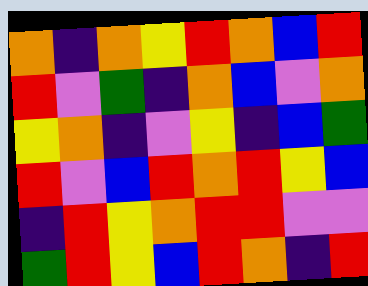[["orange", "indigo", "orange", "yellow", "red", "orange", "blue", "red"], ["red", "violet", "green", "indigo", "orange", "blue", "violet", "orange"], ["yellow", "orange", "indigo", "violet", "yellow", "indigo", "blue", "green"], ["red", "violet", "blue", "red", "orange", "red", "yellow", "blue"], ["indigo", "red", "yellow", "orange", "red", "red", "violet", "violet"], ["green", "red", "yellow", "blue", "red", "orange", "indigo", "red"]]